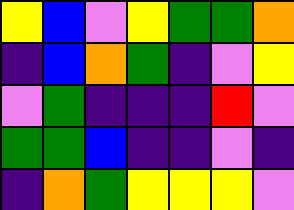[["yellow", "blue", "violet", "yellow", "green", "green", "orange"], ["indigo", "blue", "orange", "green", "indigo", "violet", "yellow"], ["violet", "green", "indigo", "indigo", "indigo", "red", "violet"], ["green", "green", "blue", "indigo", "indigo", "violet", "indigo"], ["indigo", "orange", "green", "yellow", "yellow", "yellow", "violet"]]